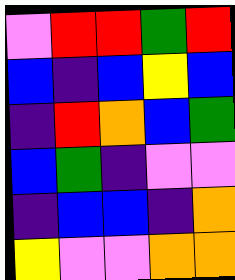[["violet", "red", "red", "green", "red"], ["blue", "indigo", "blue", "yellow", "blue"], ["indigo", "red", "orange", "blue", "green"], ["blue", "green", "indigo", "violet", "violet"], ["indigo", "blue", "blue", "indigo", "orange"], ["yellow", "violet", "violet", "orange", "orange"]]